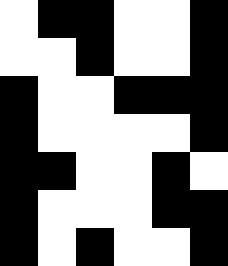[["white", "black", "black", "white", "white", "black"], ["white", "white", "black", "white", "white", "black"], ["black", "white", "white", "black", "black", "black"], ["black", "white", "white", "white", "white", "black"], ["black", "black", "white", "white", "black", "white"], ["black", "white", "white", "white", "black", "black"], ["black", "white", "black", "white", "white", "black"]]